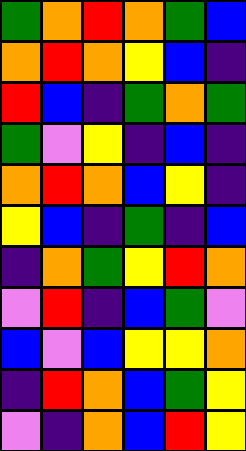[["green", "orange", "red", "orange", "green", "blue"], ["orange", "red", "orange", "yellow", "blue", "indigo"], ["red", "blue", "indigo", "green", "orange", "green"], ["green", "violet", "yellow", "indigo", "blue", "indigo"], ["orange", "red", "orange", "blue", "yellow", "indigo"], ["yellow", "blue", "indigo", "green", "indigo", "blue"], ["indigo", "orange", "green", "yellow", "red", "orange"], ["violet", "red", "indigo", "blue", "green", "violet"], ["blue", "violet", "blue", "yellow", "yellow", "orange"], ["indigo", "red", "orange", "blue", "green", "yellow"], ["violet", "indigo", "orange", "blue", "red", "yellow"]]